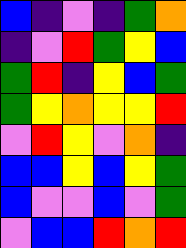[["blue", "indigo", "violet", "indigo", "green", "orange"], ["indigo", "violet", "red", "green", "yellow", "blue"], ["green", "red", "indigo", "yellow", "blue", "green"], ["green", "yellow", "orange", "yellow", "yellow", "red"], ["violet", "red", "yellow", "violet", "orange", "indigo"], ["blue", "blue", "yellow", "blue", "yellow", "green"], ["blue", "violet", "violet", "blue", "violet", "green"], ["violet", "blue", "blue", "red", "orange", "red"]]